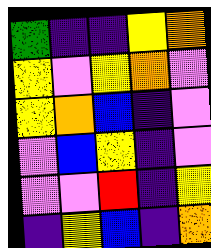[["green", "indigo", "indigo", "yellow", "orange"], ["yellow", "violet", "yellow", "orange", "violet"], ["yellow", "orange", "blue", "indigo", "violet"], ["violet", "blue", "yellow", "indigo", "violet"], ["violet", "violet", "red", "indigo", "yellow"], ["indigo", "yellow", "blue", "indigo", "orange"]]